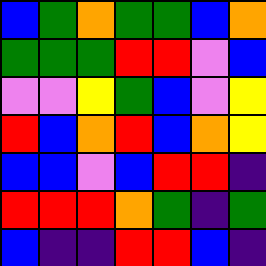[["blue", "green", "orange", "green", "green", "blue", "orange"], ["green", "green", "green", "red", "red", "violet", "blue"], ["violet", "violet", "yellow", "green", "blue", "violet", "yellow"], ["red", "blue", "orange", "red", "blue", "orange", "yellow"], ["blue", "blue", "violet", "blue", "red", "red", "indigo"], ["red", "red", "red", "orange", "green", "indigo", "green"], ["blue", "indigo", "indigo", "red", "red", "blue", "indigo"]]